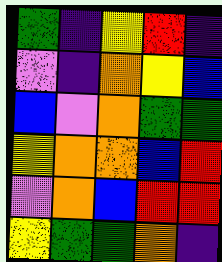[["green", "indigo", "yellow", "red", "indigo"], ["violet", "indigo", "orange", "yellow", "blue"], ["blue", "violet", "orange", "green", "green"], ["yellow", "orange", "orange", "blue", "red"], ["violet", "orange", "blue", "red", "red"], ["yellow", "green", "green", "orange", "indigo"]]